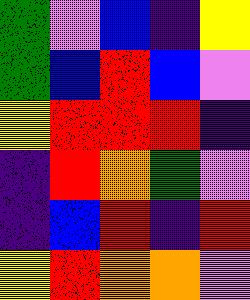[["green", "violet", "blue", "indigo", "yellow"], ["green", "blue", "red", "blue", "violet"], ["yellow", "red", "red", "red", "indigo"], ["indigo", "red", "orange", "green", "violet"], ["indigo", "blue", "red", "indigo", "red"], ["yellow", "red", "orange", "orange", "violet"]]